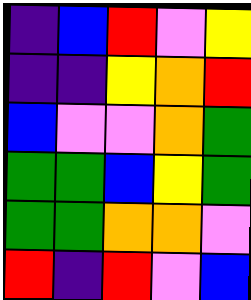[["indigo", "blue", "red", "violet", "yellow"], ["indigo", "indigo", "yellow", "orange", "red"], ["blue", "violet", "violet", "orange", "green"], ["green", "green", "blue", "yellow", "green"], ["green", "green", "orange", "orange", "violet"], ["red", "indigo", "red", "violet", "blue"]]